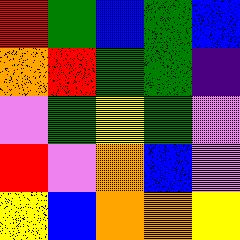[["red", "green", "blue", "green", "blue"], ["orange", "red", "green", "green", "indigo"], ["violet", "green", "yellow", "green", "violet"], ["red", "violet", "orange", "blue", "violet"], ["yellow", "blue", "orange", "orange", "yellow"]]